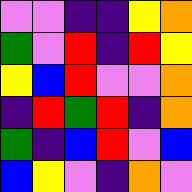[["violet", "violet", "indigo", "indigo", "yellow", "orange"], ["green", "violet", "red", "indigo", "red", "yellow"], ["yellow", "blue", "red", "violet", "violet", "orange"], ["indigo", "red", "green", "red", "indigo", "orange"], ["green", "indigo", "blue", "red", "violet", "blue"], ["blue", "yellow", "violet", "indigo", "orange", "violet"]]